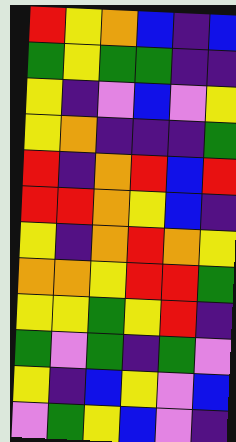[["red", "yellow", "orange", "blue", "indigo", "blue"], ["green", "yellow", "green", "green", "indigo", "indigo"], ["yellow", "indigo", "violet", "blue", "violet", "yellow"], ["yellow", "orange", "indigo", "indigo", "indigo", "green"], ["red", "indigo", "orange", "red", "blue", "red"], ["red", "red", "orange", "yellow", "blue", "indigo"], ["yellow", "indigo", "orange", "red", "orange", "yellow"], ["orange", "orange", "yellow", "red", "red", "green"], ["yellow", "yellow", "green", "yellow", "red", "indigo"], ["green", "violet", "green", "indigo", "green", "violet"], ["yellow", "indigo", "blue", "yellow", "violet", "blue"], ["violet", "green", "yellow", "blue", "violet", "indigo"]]